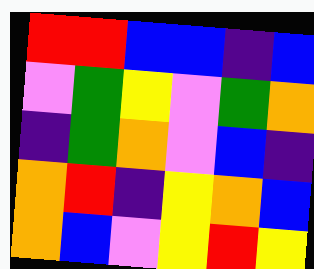[["red", "red", "blue", "blue", "indigo", "blue"], ["violet", "green", "yellow", "violet", "green", "orange"], ["indigo", "green", "orange", "violet", "blue", "indigo"], ["orange", "red", "indigo", "yellow", "orange", "blue"], ["orange", "blue", "violet", "yellow", "red", "yellow"]]